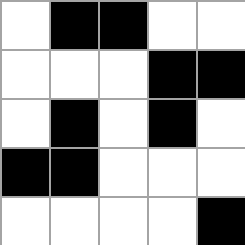[["white", "black", "black", "white", "white"], ["white", "white", "white", "black", "black"], ["white", "black", "white", "black", "white"], ["black", "black", "white", "white", "white"], ["white", "white", "white", "white", "black"]]